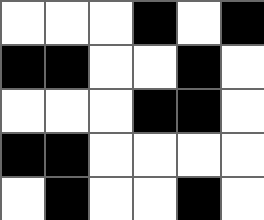[["white", "white", "white", "black", "white", "black"], ["black", "black", "white", "white", "black", "white"], ["white", "white", "white", "black", "black", "white"], ["black", "black", "white", "white", "white", "white"], ["white", "black", "white", "white", "black", "white"]]